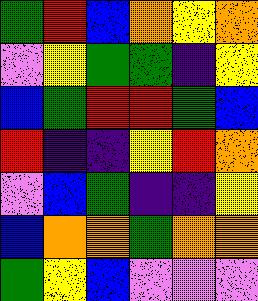[["green", "red", "blue", "orange", "yellow", "orange"], ["violet", "yellow", "green", "green", "indigo", "yellow"], ["blue", "green", "red", "red", "green", "blue"], ["red", "indigo", "indigo", "yellow", "red", "orange"], ["violet", "blue", "green", "indigo", "indigo", "yellow"], ["blue", "orange", "orange", "green", "orange", "orange"], ["green", "yellow", "blue", "violet", "violet", "violet"]]